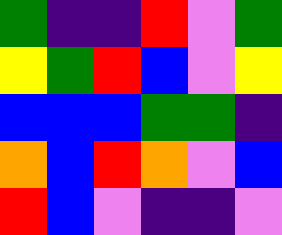[["green", "indigo", "indigo", "red", "violet", "green"], ["yellow", "green", "red", "blue", "violet", "yellow"], ["blue", "blue", "blue", "green", "green", "indigo"], ["orange", "blue", "red", "orange", "violet", "blue"], ["red", "blue", "violet", "indigo", "indigo", "violet"]]